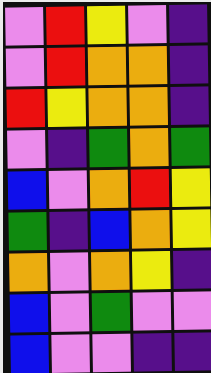[["violet", "red", "yellow", "violet", "indigo"], ["violet", "red", "orange", "orange", "indigo"], ["red", "yellow", "orange", "orange", "indigo"], ["violet", "indigo", "green", "orange", "green"], ["blue", "violet", "orange", "red", "yellow"], ["green", "indigo", "blue", "orange", "yellow"], ["orange", "violet", "orange", "yellow", "indigo"], ["blue", "violet", "green", "violet", "violet"], ["blue", "violet", "violet", "indigo", "indigo"]]